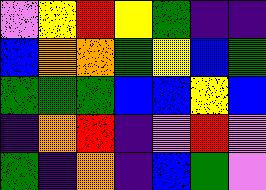[["violet", "yellow", "red", "yellow", "green", "indigo", "indigo"], ["blue", "orange", "orange", "green", "yellow", "blue", "green"], ["green", "green", "green", "blue", "blue", "yellow", "blue"], ["indigo", "orange", "red", "indigo", "violet", "red", "violet"], ["green", "indigo", "orange", "indigo", "blue", "green", "violet"]]